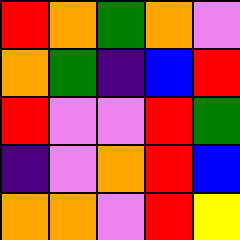[["red", "orange", "green", "orange", "violet"], ["orange", "green", "indigo", "blue", "red"], ["red", "violet", "violet", "red", "green"], ["indigo", "violet", "orange", "red", "blue"], ["orange", "orange", "violet", "red", "yellow"]]